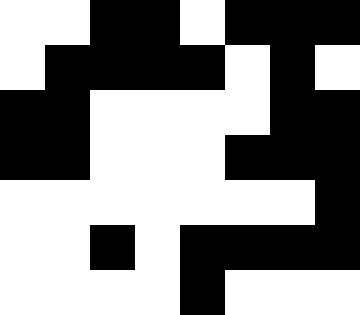[["white", "white", "black", "black", "white", "black", "black", "black"], ["white", "black", "black", "black", "black", "white", "black", "white"], ["black", "black", "white", "white", "white", "white", "black", "black"], ["black", "black", "white", "white", "white", "black", "black", "black"], ["white", "white", "white", "white", "white", "white", "white", "black"], ["white", "white", "black", "white", "black", "black", "black", "black"], ["white", "white", "white", "white", "black", "white", "white", "white"]]